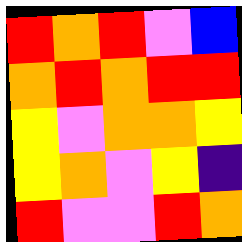[["red", "orange", "red", "violet", "blue"], ["orange", "red", "orange", "red", "red"], ["yellow", "violet", "orange", "orange", "yellow"], ["yellow", "orange", "violet", "yellow", "indigo"], ["red", "violet", "violet", "red", "orange"]]